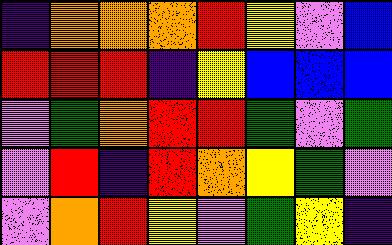[["indigo", "orange", "orange", "orange", "red", "yellow", "violet", "blue"], ["red", "red", "red", "indigo", "yellow", "blue", "blue", "blue"], ["violet", "green", "orange", "red", "red", "green", "violet", "green"], ["violet", "red", "indigo", "red", "orange", "yellow", "green", "violet"], ["violet", "orange", "red", "yellow", "violet", "green", "yellow", "indigo"]]